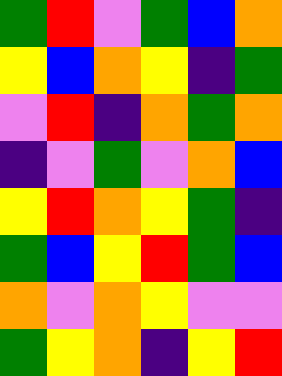[["green", "red", "violet", "green", "blue", "orange"], ["yellow", "blue", "orange", "yellow", "indigo", "green"], ["violet", "red", "indigo", "orange", "green", "orange"], ["indigo", "violet", "green", "violet", "orange", "blue"], ["yellow", "red", "orange", "yellow", "green", "indigo"], ["green", "blue", "yellow", "red", "green", "blue"], ["orange", "violet", "orange", "yellow", "violet", "violet"], ["green", "yellow", "orange", "indigo", "yellow", "red"]]